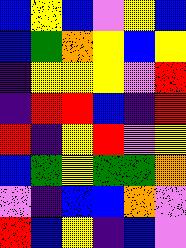[["blue", "yellow", "blue", "violet", "yellow", "blue"], ["blue", "green", "orange", "yellow", "blue", "yellow"], ["indigo", "yellow", "yellow", "yellow", "violet", "red"], ["indigo", "red", "red", "blue", "indigo", "red"], ["red", "indigo", "yellow", "red", "violet", "yellow"], ["blue", "green", "yellow", "green", "green", "orange"], ["violet", "indigo", "blue", "blue", "orange", "violet"], ["red", "blue", "yellow", "indigo", "blue", "violet"]]